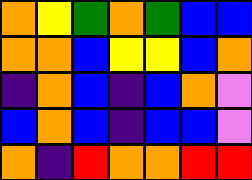[["orange", "yellow", "green", "orange", "green", "blue", "blue"], ["orange", "orange", "blue", "yellow", "yellow", "blue", "orange"], ["indigo", "orange", "blue", "indigo", "blue", "orange", "violet"], ["blue", "orange", "blue", "indigo", "blue", "blue", "violet"], ["orange", "indigo", "red", "orange", "orange", "red", "red"]]